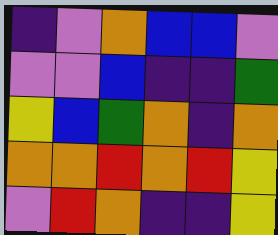[["indigo", "violet", "orange", "blue", "blue", "violet"], ["violet", "violet", "blue", "indigo", "indigo", "green"], ["yellow", "blue", "green", "orange", "indigo", "orange"], ["orange", "orange", "red", "orange", "red", "yellow"], ["violet", "red", "orange", "indigo", "indigo", "yellow"]]